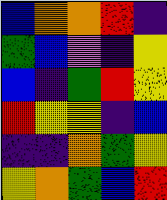[["blue", "orange", "orange", "red", "indigo"], ["green", "blue", "violet", "indigo", "yellow"], ["blue", "indigo", "green", "red", "yellow"], ["red", "yellow", "yellow", "indigo", "blue"], ["indigo", "indigo", "orange", "green", "yellow"], ["yellow", "orange", "green", "blue", "red"]]